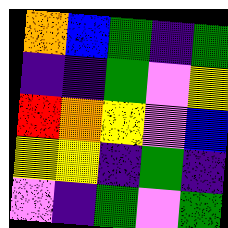[["orange", "blue", "green", "indigo", "green"], ["indigo", "indigo", "green", "violet", "yellow"], ["red", "orange", "yellow", "violet", "blue"], ["yellow", "yellow", "indigo", "green", "indigo"], ["violet", "indigo", "green", "violet", "green"]]